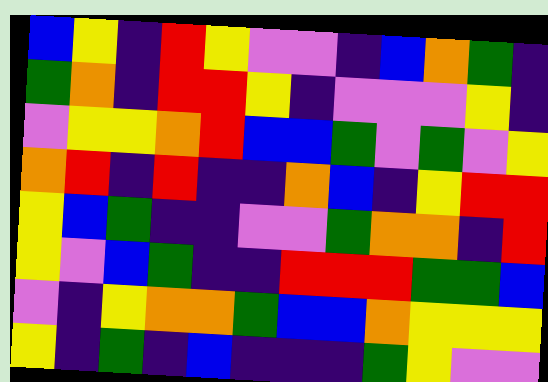[["blue", "yellow", "indigo", "red", "yellow", "violet", "violet", "indigo", "blue", "orange", "green", "indigo"], ["green", "orange", "indigo", "red", "red", "yellow", "indigo", "violet", "violet", "violet", "yellow", "indigo"], ["violet", "yellow", "yellow", "orange", "red", "blue", "blue", "green", "violet", "green", "violet", "yellow"], ["orange", "red", "indigo", "red", "indigo", "indigo", "orange", "blue", "indigo", "yellow", "red", "red"], ["yellow", "blue", "green", "indigo", "indigo", "violet", "violet", "green", "orange", "orange", "indigo", "red"], ["yellow", "violet", "blue", "green", "indigo", "indigo", "red", "red", "red", "green", "green", "blue"], ["violet", "indigo", "yellow", "orange", "orange", "green", "blue", "blue", "orange", "yellow", "yellow", "yellow"], ["yellow", "indigo", "green", "indigo", "blue", "indigo", "indigo", "indigo", "green", "yellow", "violet", "violet"]]